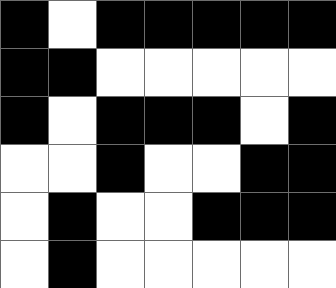[["black", "white", "black", "black", "black", "black", "black"], ["black", "black", "white", "white", "white", "white", "white"], ["black", "white", "black", "black", "black", "white", "black"], ["white", "white", "black", "white", "white", "black", "black"], ["white", "black", "white", "white", "black", "black", "black"], ["white", "black", "white", "white", "white", "white", "white"]]